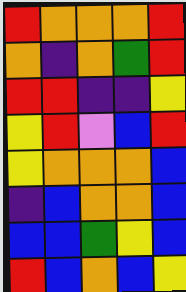[["red", "orange", "orange", "orange", "red"], ["orange", "indigo", "orange", "green", "red"], ["red", "red", "indigo", "indigo", "yellow"], ["yellow", "red", "violet", "blue", "red"], ["yellow", "orange", "orange", "orange", "blue"], ["indigo", "blue", "orange", "orange", "blue"], ["blue", "blue", "green", "yellow", "blue"], ["red", "blue", "orange", "blue", "yellow"]]